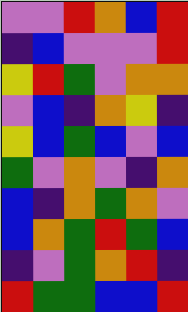[["violet", "violet", "red", "orange", "blue", "red"], ["indigo", "blue", "violet", "violet", "violet", "red"], ["yellow", "red", "green", "violet", "orange", "orange"], ["violet", "blue", "indigo", "orange", "yellow", "indigo"], ["yellow", "blue", "green", "blue", "violet", "blue"], ["green", "violet", "orange", "violet", "indigo", "orange"], ["blue", "indigo", "orange", "green", "orange", "violet"], ["blue", "orange", "green", "red", "green", "blue"], ["indigo", "violet", "green", "orange", "red", "indigo"], ["red", "green", "green", "blue", "blue", "red"]]